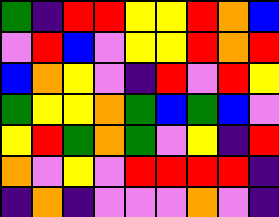[["green", "indigo", "red", "red", "yellow", "yellow", "red", "orange", "blue"], ["violet", "red", "blue", "violet", "yellow", "yellow", "red", "orange", "red"], ["blue", "orange", "yellow", "violet", "indigo", "red", "violet", "red", "yellow"], ["green", "yellow", "yellow", "orange", "green", "blue", "green", "blue", "violet"], ["yellow", "red", "green", "orange", "green", "violet", "yellow", "indigo", "red"], ["orange", "violet", "yellow", "violet", "red", "red", "red", "red", "indigo"], ["indigo", "orange", "indigo", "violet", "violet", "violet", "orange", "violet", "indigo"]]